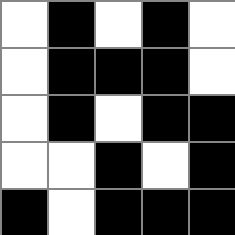[["white", "black", "white", "black", "white"], ["white", "black", "black", "black", "white"], ["white", "black", "white", "black", "black"], ["white", "white", "black", "white", "black"], ["black", "white", "black", "black", "black"]]